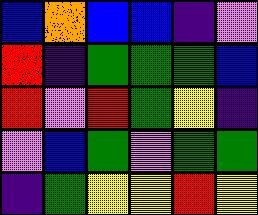[["blue", "orange", "blue", "blue", "indigo", "violet"], ["red", "indigo", "green", "green", "green", "blue"], ["red", "violet", "red", "green", "yellow", "indigo"], ["violet", "blue", "green", "violet", "green", "green"], ["indigo", "green", "yellow", "yellow", "red", "yellow"]]